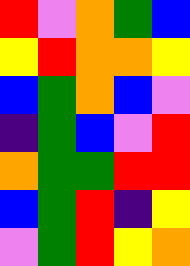[["red", "violet", "orange", "green", "blue"], ["yellow", "red", "orange", "orange", "yellow"], ["blue", "green", "orange", "blue", "violet"], ["indigo", "green", "blue", "violet", "red"], ["orange", "green", "green", "red", "red"], ["blue", "green", "red", "indigo", "yellow"], ["violet", "green", "red", "yellow", "orange"]]